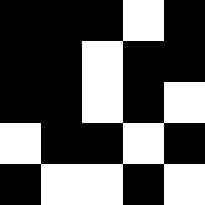[["black", "black", "black", "white", "black"], ["black", "black", "white", "black", "black"], ["black", "black", "white", "black", "white"], ["white", "black", "black", "white", "black"], ["black", "white", "white", "black", "white"]]